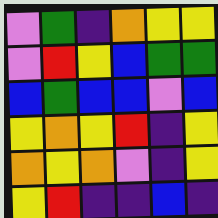[["violet", "green", "indigo", "orange", "yellow", "yellow"], ["violet", "red", "yellow", "blue", "green", "green"], ["blue", "green", "blue", "blue", "violet", "blue"], ["yellow", "orange", "yellow", "red", "indigo", "yellow"], ["orange", "yellow", "orange", "violet", "indigo", "yellow"], ["yellow", "red", "indigo", "indigo", "blue", "indigo"]]